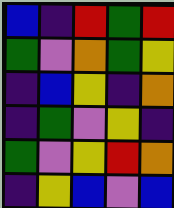[["blue", "indigo", "red", "green", "red"], ["green", "violet", "orange", "green", "yellow"], ["indigo", "blue", "yellow", "indigo", "orange"], ["indigo", "green", "violet", "yellow", "indigo"], ["green", "violet", "yellow", "red", "orange"], ["indigo", "yellow", "blue", "violet", "blue"]]